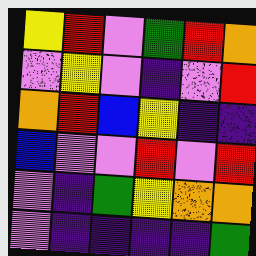[["yellow", "red", "violet", "green", "red", "orange"], ["violet", "yellow", "violet", "indigo", "violet", "red"], ["orange", "red", "blue", "yellow", "indigo", "indigo"], ["blue", "violet", "violet", "red", "violet", "red"], ["violet", "indigo", "green", "yellow", "orange", "orange"], ["violet", "indigo", "indigo", "indigo", "indigo", "green"]]